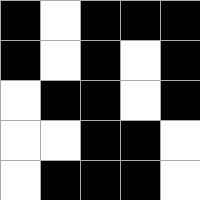[["black", "white", "black", "black", "black"], ["black", "white", "black", "white", "black"], ["white", "black", "black", "white", "black"], ["white", "white", "black", "black", "white"], ["white", "black", "black", "black", "white"]]